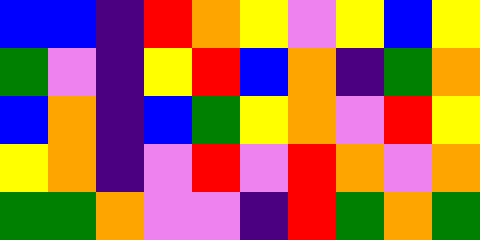[["blue", "blue", "indigo", "red", "orange", "yellow", "violet", "yellow", "blue", "yellow"], ["green", "violet", "indigo", "yellow", "red", "blue", "orange", "indigo", "green", "orange"], ["blue", "orange", "indigo", "blue", "green", "yellow", "orange", "violet", "red", "yellow"], ["yellow", "orange", "indigo", "violet", "red", "violet", "red", "orange", "violet", "orange"], ["green", "green", "orange", "violet", "violet", "indigo", "red", "green", "orange", "green"]]